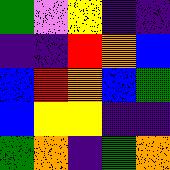[["green", "violet", "yellow", "indigo", "indigo"], ["indigo", "indigo", "red", "orange", "blue"], ["blue", "red", "orange", "blue", "green"], ["blue", "yellow", "yellow", "indigo", "indigo"], ["green", "orange", "indigo", "green", "orange"]]